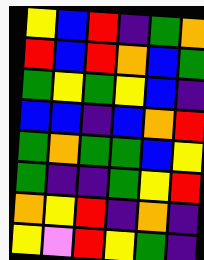[["yellow", "blue", "red", "indigo", "green", "orange"], ["red", "blue", "red", "orange", "blue", "green"], ["green", "yellow", "green", "yellow", "blue", "indigo"], ["blue", "blue", "indigo", "blue", "orange", "red"], ["green", "orange", "green", "green", "blue", "yellow"], ["green", "indigo", "indigo", "green", "yellow", "red"], ["orange", "yellow", "red", "indigo", "orange", "indigo"], ["yellow", "violet", "red", "yellow", "green", "indigo"]]